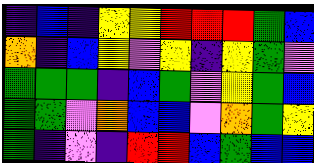[["indigo", "blue", "indigo", "yellow", "yellow", "red", "red", "red", "green", "blue"], ["orange", "indigo", "blue", "yellow", "violet", "yellow", "indigo", "yellow", "green", "violet"], ["green", "green", "green", "indigo", "blue", "green", "violet", "yellow", "green", "blue"], ["green", "green", "violet", "orange", "blue", "blue", "violet", "orange", "green", "yellow"], ["green", "indigo", "violet", "indigo", "red", "red", "blue", "green", "blue", "blue"]]